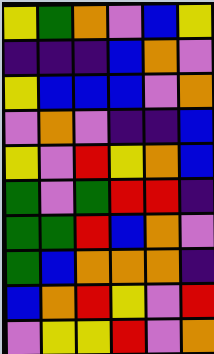[["yellow", "green", "orange", "violet", "blue", "yellow"], ["indigo", "indigo", "indigo", "blue", "orange", "violet"], ["yellow", "blue", "blue", "blue", "violet", "orange"], ["violet", "orange", "violet", "indigo", "indigo", "blue"], ["yellow", "violet", "red", "yellow", "orange", "blue"], ["green", "violet", "green", "red", "red", "indigo"], ["green", "green", "red", "blue", "orange", "violet"], ["green", "blue", "orange", "orange", "orange", "indigo"], ["blue", "orange", "red", "yellow", "violet", "red"], ["violet", "yellow", "yellow", "red", "violet", "orange"]]